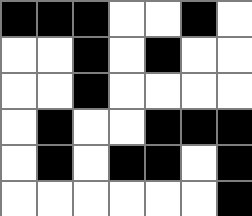[["black", "black", "black", "white", "white", "black", "white"], ["white", "white", "black", "white", "black", "white", "white"], ["white", "white", "black", "white", "white", "white", "white"], ["white", "black", "white", "white", "black", "black", "black"], ["white", "black", "white", "black", "black", "white", "black"], ["white", "white", "white", "white", "white", "white", "black"]]